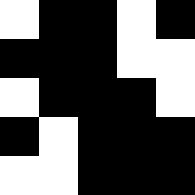[["white", "black", "black", "white", "black"], ["black", "black", "black", "white", "white"], ["white", "black", "black", "black", "white"], ["black", "white", "black", "black", "black"], ["white", "white", "black", "black", "black"]]